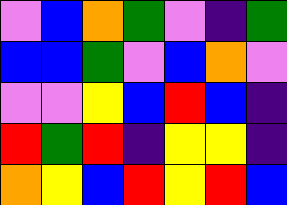[["violet", "blue", "orange", "green", "violet", "indigo", "green"], ["blue", "blue", "green", "violet", "blue", "orange", "violet"], ["violet", "violet", "yellow", "blue", "red", "blue", "indigo"], ["red", "green", "red", "indigo", "yellow", "yellow", "indigo"], ["orange", "yellow", "blue", "red", "yellow", "red", "blue"]]